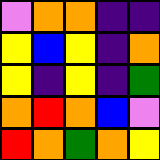[["violet", "orange", "orange", "indigo", "indigo"], ["yellow", "blue", "yellow", "indigo", "orange"], ["yellow", "indigo", "yellow", "indigo", "green"], ["orange", "red", "orange", "blue", "violet"], ["red", "orange", "green", "orange", "yellow"]]